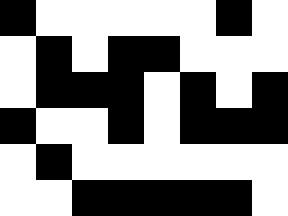[["black", "white", "white", "white", "white", "white", "black", "white"], ["white", "black", "white", "black", "black", "white", "white", "white"], ["white", "black", "black", "black", "white", "black", "white", "black"], ["black", "white", "white", "black", "white", "black", "black", "black"], ["white", "black", "white", "white", "white", "white", "white", "white"], ["white", "white", "black", "black", "black", "black", "black", "white"]]